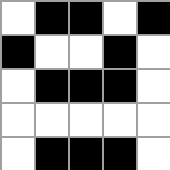[["white", "black", "black", "white", "black"], ["black", "white", "white", "black", "white"], ["white", "black", "black", "black", "white"], ["white", "white", "white", "white", "white"], ["white", "black", "black", "black", "white"]]